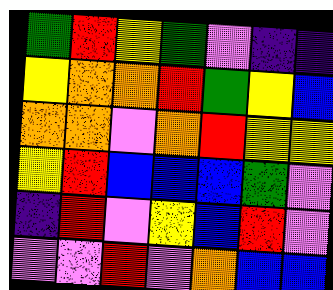[["green", "red", "yellow", "green", "violet", "indigo", "indigo"], ["yellow", "orange", "orange", "red", "green", "yellow", "blue"], ["orange", "orange", "violet", "orange", "red", "yellow", "yellow"], ["yellow", "red", "blue", "blue", "blue", "green", "violet"], ["indigo", "red", "violet", "yellow", "blue", "red", "violet"], ["violet", "violet", "red", "violet", "orange", "blue", "blue"]]